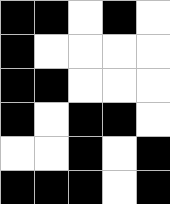[["black", "black", "white", "black", "white"], ["black", "white", "white", "white", "white"], ["black", "black", "white", "white", "white"], ["black", "white", "black", "black", "white"], ["white", "white", "black", "white", "black"], ["black", "black", "black", "white", "black"]]